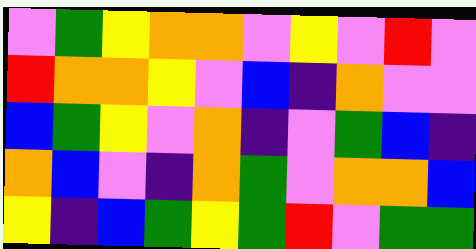[["violet", "green", "yellow", "orange", "orange", "violet", "yellow", "violet", "red", "violet"], ["red", "orange", "orange", "yellow", "violet", "blue", "indigo", "orange", "violet", "violet"], ["blue", "green", "yellow", "violet", "orange", "indigo", "violet", "green", "blue", "indigo"], ["orange", "blue", "violet", "indigo", "orange", "green", "violet", "orange", "orange", "blue"], ["yellow", "indigo", "blue", "green", "yellow", "green", "red", "violet", "green", "green"]]